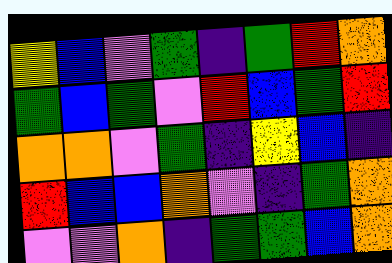[["yellow", "blue", "violet", "green", "indigo", "green", "red", "orange"], ["green", "blue", "green", "violet", "red", "blue", "green", "red"], ["orange", "orange", "violet", "green", "indigo", "yellow", "blue", "indigo"], ["red", "blue", "blue", "orange", "violet", "indigo", "green", "orange"], ["violet", "violet", "orange", "indigo", "green", "green", "blue", "orange"]]